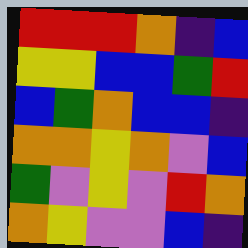[["red", "red", "red", "orange", "indigo", "blue"], ["yellow", "yellow", "blue", "blue", "green", "red"], ["blue", "green", "orange", "blue", "blue", "indigo"], ["orange", "orange", "yellow", "orange", "violet", "blue"], ["green", "violet", "yellow", "violet", "red", "orange"], ["orange", "yellow", "violet", "violet", "blue", "indigo"]]